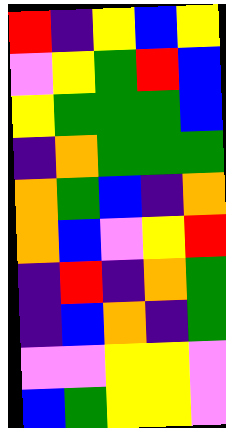[["red", "indigo", "yellow", "blue", "yellow"], ["violet", "yellow", "green", "red", "blue"], ["yellow", "green", "green", "green", "blue"], ["indigo", "orange", "green", "green", "green"], ["orange", "green", "blue", "indigo", "orange"], ["orange", "blue", "violet", "yellow", "red"], ["indigo", "red", "indigo", "orange", "green"], ["indigo", "blue", "orange", "indigo", "green"], ["violet", "violet", "yellow", "yellow", "violet"], ["blue", "green", "yellow", "yellow", "violet"]]